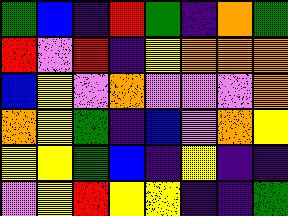[["green", "blue", "indigo", "red", "green", "indigo", "orange", "green"], ["red", "violet", "red", "indigo", "yellow", "orange", "orange", "orange"], ["blue", "yellow", "violet", "orange", "violet", "violet", "violet", "orange"], ["orange", "yellow", "green", "indigo", "blue", "violet", "orange", "yellow"], ["yellow", "yellow", "green", "blue", "indigo", "yellow", "indigo", "indigo"], ["violet", "yellow", "red", "yellow", "yellow", "indigo", "indigo", "green"]]